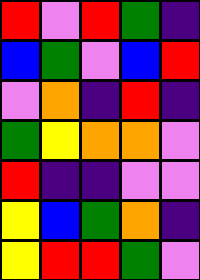[["red", "violet", "red", "green", "indigo"], ["blue", "green", "violet", "blue", "red"], ["violet", "orange", "indigo", "red", "indigo"], ["green", "yellow", "orange", "orange", "violet"], ["red", "indigo", "indigo", "violet", "violet"], ["yellow", "blue", "green", "orange", "indigo"], ["yellow", "red", "red", "green", "violet"]]